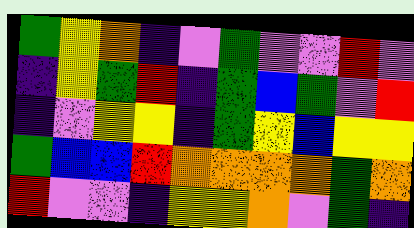[["green", "yellow", "orange", "indigo", "violet", "green", "violet", "violet", "red", "violet"], ["indigo", "yellow", "green", "red", "indigo", "green", "blue", "green", "violet", "red"], ["indigo", "violet", "yellow", "yellow", "indigo", "green", "yellow", "blue", "yellow", "yellow"], ["green", "blue", "blue", "red", "orange", "orange", "orange", "orange", "green", "orange"], ["red", "violet", "violet", "indigo", "yellow", "yellow", "orange", "violet", "green", "indigo"]]